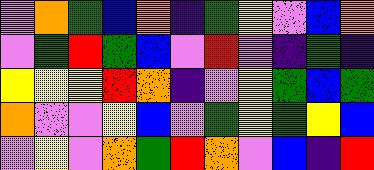[["violet", "orange", "green", "blue", "orange", "indigo", "green", "yellow", "violet", "blue", "orange"], ["violet", "green", "red", "green", "blue", "violet", "red", "violet", "indigo", "green", "indigo"], ["yellow", "yellow", "yellow", "red", "orange", "indigo", "violet", "yellow", "green", "blue", "green"], ["orange", "violet", "violet", "yellow", "blue", "violet", "green", "yellow", "green", "yellow", "blue"], ["violet", "yellow", "violet", "orange", "green", "red", "orange", "violet", "blue", "indigo", "red"]]